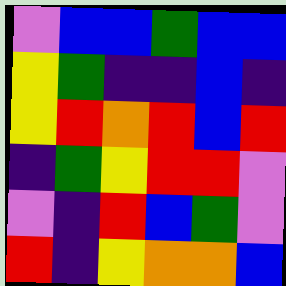[["violet", "blue", "blue", "green", "blue", "blue"], ["yellow", "green", "indigo", "indigo", "blue", "indigo"], ["yellow", "red", "orange", "red", "blue", "red"], ["indigo", "green", "yellow", "red", "red", "violet"], ["violet", "indigo", "red", "blue", "green", "violet"], ["red", "indigo", "yellow", "orange", "orange", "blue"]]